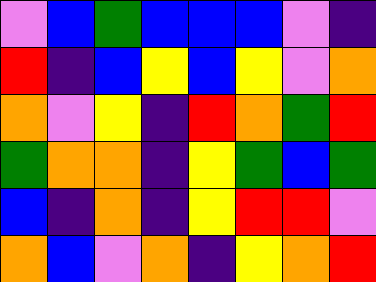[["violet", "blue", "green", "blue", "blue", "blue", "violet", "indigo"], ["red", "indigo", "blue", "yellow", "blue", "yellow", "violet", "orange"], ["orange", "violet", "yellow", "indigo", "red", "orange", "green", "red"], ["green", "orange", "orange", "indigo", "yellow", "green", "blue", "green"], ["blue", "indigo", "orange", "indigo", "yellow", "red", "red", "violet"], ["orange", "blue", "violet", "orange", "indigo", "yellow", "orange", "red"]]